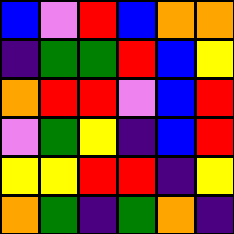[["blue", "violet", "red", "blue", "orange", "orange"], ["indigo", "green", "green", "red", "blue", "yellow"], ["orange", "red", "red", "violet", "blue", "red"], ["violet", "green", "yellow", "indigo", "blue", "red"], ["yellow", "yellow", "red", "red", "indigo", "yellow"], ["orange", "green", "indigo", "green", "orange", "indigo"]]